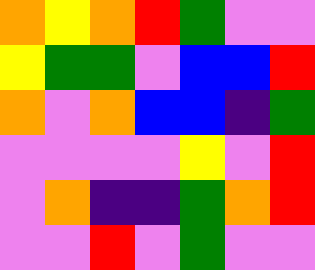[["orange", "yellow", "orange", "red", "green", "violet", "violet"], ["yellow", "green", "green", "violet", "blue", "blue", "red"], ["orange", "violet", "orange", "blue", "blue", "indigo", "green"], ["violet", "violet", "violet", "violet", "yellow", "violet", "red"], ["violet", "orange", "indigo", "indigo", "green", "orange", "red"], ["violet", "violet", "red", "violet", "green", "violet", "violet"]]